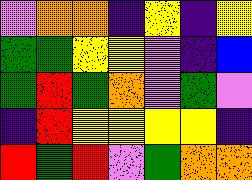[["violet", "orange", "orange", "indigo", "yellow", "indigo", "yellow"], ["green", "green", "yellow", "yellow", "violet", "indigo", "blue"], ["green", "red", "green", "orange", "violet", "green", "violet"], ["indigo", "red", "yellow", "yellow", "yellow", "yellow", "indigo"], ["red", "green", "red", "violet", "green", "orange", "orange"]]